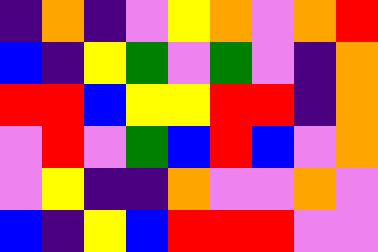[["indigo", "orange", "indigo", "violet", "yellow", "orange", "violet", "orange", "red"], ["blue", "indigo", "yellow", "green", "violet", "green", "violet", "indigo", "orange"], ["red", "red", "blue", "yellow", "yellow", "red", "red", "indigo", "orange"], ["violet", "red", "violet", "green", "blue", "red", "blue", "violet", "orange"], ["violet", "yellow", "indigo", "indigo", "orange", "violet", "violet", "orange", "violet"], ["blue", "indigo", "yellow", "blue", "red", "red", "red", "violet", "violet"]]